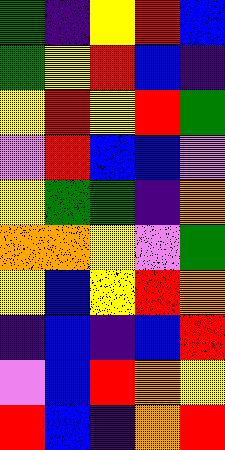[["green", "indigo", "yellow", "red", "blue"], ["green", "yellow", "red", "blue", "indigo"], ["yellow", "red", "yellow", "red", "green"], ["violet", "red", "blue", "blue", "violet"], ["yellow", "green", "green", "indigo", "orange"], ["orange", "orange", "yellow", "violet", "green"], ["yellow", "blue", "yellow", "red", "orange"], ["indigo", "blue", "indigo", "blue", "red"], ["violet", "blue", "red", "orange", "yellow"], ["red", "blue", "indigo", "orange", "red"]]